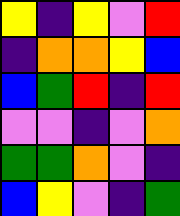[["yellow", "indigo", "yellow", "violet", "red"], ["indigo", "orange", "orange", "yellow", "blue"], ["blue", "green", "red", "indigo", "red"], ["violet", "violet", "indigo", "violet", "orange"], ["green", "green", "orange", "violet", "indigo"], ["blue", "yellow", "violet", "indigo", "green"]]